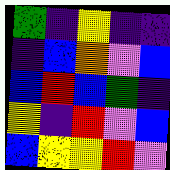[["green", "indigo", "yellow", "indigo", "indigo"], ["indigo", "blue", "orange", "violet", "blue"], ["blue", "red", "blue", "green", "indigo"], ["yellow", "indigo", "red", "violet", "blue"], ["blue", "yellow", "yellow", "red", "violet"]]